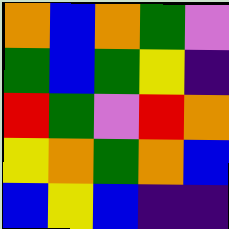[["orange", "blue", "orange", "green", "violet"], ["green", "blue", "green", "yellow", "indigo"], ["red", "green", "violet", "red", "orange"], ["yellow", "orange", "green", "orange", "blue"], ["blue", "yellow", "blue", "indigo", "indigo"]]